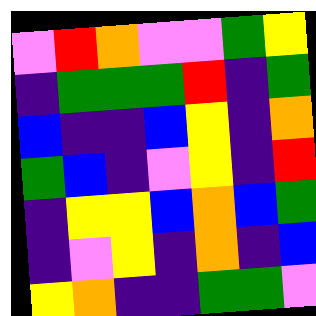[["violet", "red", "orange", "violet", "violet", "green", "yellow"], ["indigo", "green", "green", "green", "red", "indigo", "green"], ["blue", "indigo", "indigo", "blue", "yellow", "indigo", "orange"], ["green", "blue", "indigo", "violet", "yellow", "indigo", "red"], ["indigo", "yellow", "yellow", "blue", "orange", "blue", "green"], ["indigo", "violet", "yellow", "indigo", "orange", "indigo", "blue"], ["yellow", "orange", "indigo", "indigo", "green", "green", "violet"]]